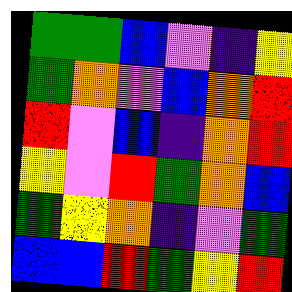[["green", "green", "blue", "violet", "indigo", "yellow"], ["green", "orange", "violet", "blue", "orange", "red"], ["red", "violet", "blue", "indigo", "orange", "red"], ["yellow", "violet", "red", "green", "orange", "blue"], ["green", "yellow", "orange", "indigo", "violet", "green"], ["blue", "blue", "red", "green", "yellow", "red"]]